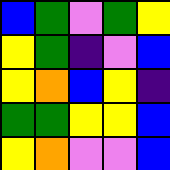[["blue", "green", "violet", "green", "yellow"], ["yellow", "green", "indigo", "violet", "blue"], ["yellow", "orange", "blue", "yellow", "indigo"], ["green", "green", "yellow", "yellow", "blue"], ["yellow", "orange", "violet", "violet", "blue"]]